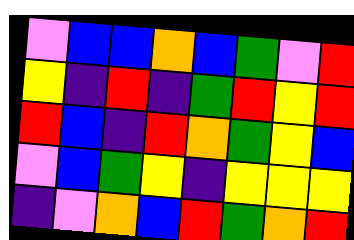[["violet", "blue", "blue", "orange", "blue", "green", "violet", "red"], ["yellow", "indigo", "red", "indigo", "green", "red", "yellow", "red"], ["red", "blue", "indigo", "red", "orange", "green", "yellow", "blue"], ["violet", "blue", "green", "yellow", "indigo", "yellow", "yellow", "yellow"], ["indigo", "violet", "orange", "blue", "red", "green", "orange", "red"]]